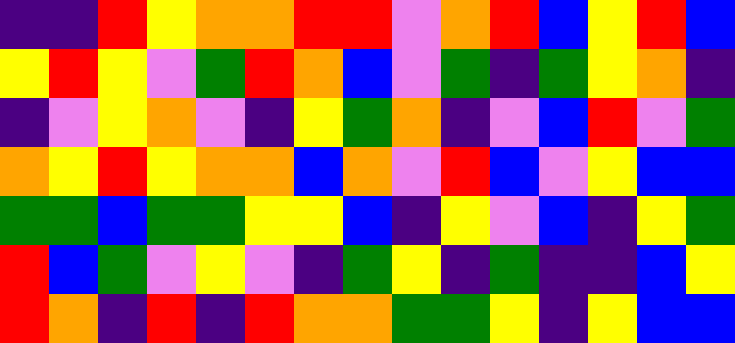[["indigo", "indigo", "red", "yellow", "orange", "orange", "red", "red", "violet", "orange", "red", "blue", "yellow", "red", "blue"], ["yellow", "red", "yellow", "violet", "green", "red", "orange", "blue", "violet", "green", "indigo", "green", "yellow", "orange", "indigo"], ["indigo", "violet", "yellow", "orange", "violet", "indigo", "yellow", "green", "orange", "indigo", "violet", "blue", "red", "violet", "green"], ["orange", "yellow", "red", "yellow", "orange", "orange", "blue", "orange", "violet", "red", "blue", "violet", "yellow", "blue", "blue"], ["green", "green", "blue", "green", "green", "yellow", "yellow", "blue", "indigo", "yellow", "violet", "blue", "indigo", "yellow", "green"], ["red", "blue", "green", "violet", "yellow", "violet", "indigo", "green", "yellow", "indigo", "green", "indigo", "indigo", "blue", "yellow"], ["red", "orange", "indigo", "red", "indigo", "red", "orange", "orange", "green", "green", "yellow", "indigo", "yellow", "blue", "blue"]]